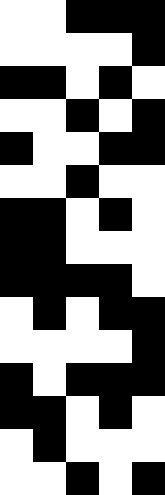[["white", "white", "black", "black", "black"], ["white", "white", "white", "white", "black"], ["black", "black", "white", "black", "white"], ["white", "white", "black", "white", "black"], ["black", "white", "white", "black", "black"], ["white", "white", "black", "white", "white"], ["black", "black", "white", "black", "white"], ["black", "black", "white", "white", "white"], ["black", "black", "black", "black", "white"], ["white", "black", "white", "black", "black"], ["white", "white", "white", "white", "black"], ["black", "white", "black", "black", "black"], ["black", "black", "white", "black", "white"], ["white", "black", "white", "white", "white"], ["white", "white", "black", "white", "black"]]